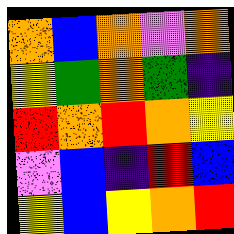[["orange", "blue", "orange", "violet", "orange"], ["yellow", "green", "orange", "green", "indigo"], ["red", "orange", "red", "orange", "yellow"], ["violet", "blue", "indigo", "red", "blue"], ["yellow", "blue", "yellow", "orange", "red"]]